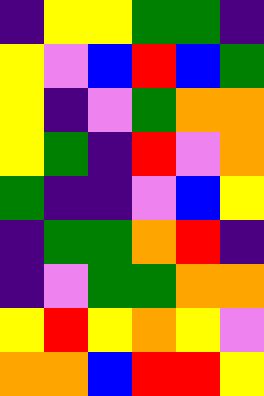[["indigo", "yellow", "yellow", "green", "green", "indigo"], ["yellow", "violet", "blue", "red", "blue", "green"], ["yellow", "indigo", "violet", "green", "orange", "orange"], ["yellow", "green", "indigo", "red", "violet", "orange"], ["green", "indigo", "indigo", "violet", "blue", "yellow"], ["indigo", "green", "green", "orange", "red", "indigo"], ["indigo", "violet", "green", "green", "orange", "orange"], ["yellow", "red", "yellow", "orange", "yellow", "violet"], ["orange", "orange", "blue", "red", "red", "yellow"]]